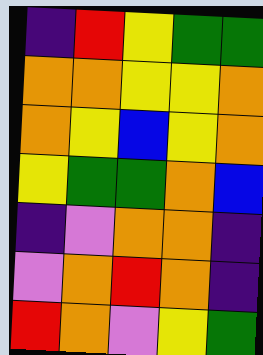[["indigo", "red", "yellow", "green", "green"], ["orange", "orange", "yellow", "yellow", "orange"], ["orange", "yellow", "blue", "yellow", "orange"], ["yellow", "green", "green", "orange", "blue"], ["indigo", "violet", "orange", "orange", "indigo"], ["violet", "orange", "red", "orange", "indigo"], ["red", "orange", "violet", "yellow", "green"]]